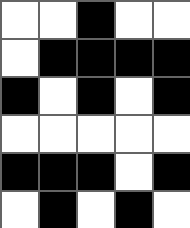[["white", "white", "black", "white", "white"], ["white", "black", "black", "black", "black"], ["black", "white", "black", "white", "black"], ["white", "white", "white", "white", "white"], ["black", "black", "black", "white", "black"], ["white", "black", "white", "black", "white"]]